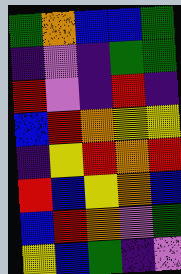[["green", "orange", "blue", "blue", "green"], ["indigo", "violet", "indigo", "green", "green"], ["red", "violet", "indigo", "red", "indigo"], ["blue", "red", "orange", "yellow", "yellow"], ["indigo", "yellow", "red", "orange", "red"], ["red", "blue", "yellow", "orange", "blue"], ["blue", "red", "orange", "violet", "green"], ["yellow", "blue", "green", "indigo", "violet"]]